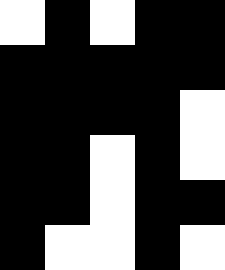[["white", "black", "white", "black", "black"], ["black", "black", "black", "black", "black"], ["black", "black", "black", "black", "white"], ["black", "black", "white", "black", "white"], ["black", "black", "white", "black", "black"], ["black", "white", "white", "black", "white"]]